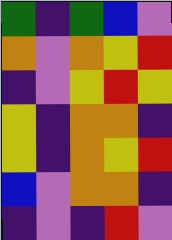[["green", "indigo", "green", "blue", "violet"], ["orange", "violet", "orange", "yellow", "red"], ["indigo", "violet", "yellow", "red", "yellow"], ["yellow", "indigo", "orange", "orange", "indigo"], ["yellow", "indigo", "orange", "yellow", "red"], ["blue", "violet", "orange", "orange", "indigo"], ["indigo", "violet", "indigo", "red", "violet"]]